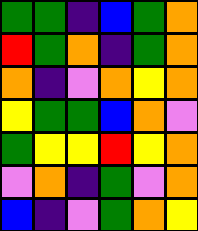[["green", "green", "indigo", "blue", "green", "orange"], ["red", "green", "orange", "indigo", "green", "orange"], ["orange", "indigo", "violet", "orange", "yellow", "orange"], ["yellow", "green", "green", "blue", "orange", "violet"], ["green", "yellow", "yellow", "red", "yellow", "orange"], ["violet", "orange", "indigo", "green", "violet", "orange"], ["blue", "indigo", "violet", "green", "orange", "yellow"]]